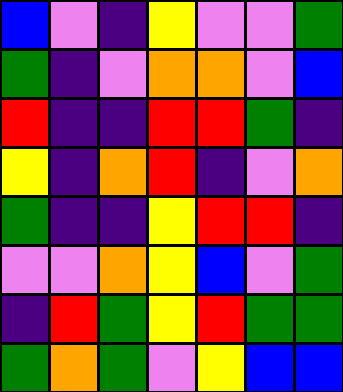[["blue", "violet", "indigo", "yellow", "violet", "violet", "green"], ["green", "indigo", "violet", "orange", "orange", "violet", "blue"], ["red", "indigo", "indigo", "red", "red", "green", "indigo"], ["yellow", "indigo", "orange", "red", "indigo", "violet", "orange"], ["green", "indigo", "indigo", "yellow", "red", "red", "indigo"], ["violet", "violet", "orange", "yellow", "blue", "violet", "green"], ["indigo", "red", "green", "yellow", "red", "green", "green"], ["green", "orange", "green", "violet", "yellow", "blue", "blue"]]